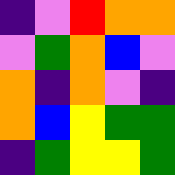[["indigo", "violet", "red", "orange", "orange"], ["violet", "green", "orange", "blue", "violet"], ["orange", "indigo", "orange", "violet", "indigo"], ["orange", "blue", "yellow", "green", "green"], ["indigo", "green", "yellow", "yellow", "green"]]